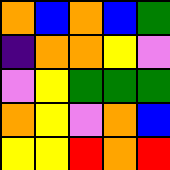[["orange", "blue", "orange", "blue", "green"], ["indigo", "orange", "orange", "yellow", "violet"], ["violet", "yellow", "green", "green", "green"], ["orange", "yellow", "violet", "orange", "blue"], ["yellow", "yellow", "red", "orange", "red"]]